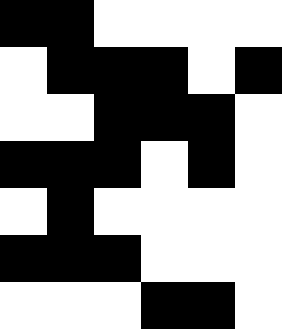[["black", "black", "white", "white", "white", "white"], ["white", "black", "black", "black", "white", "black"], ["white", "white", "black", "black", "black", "white"], ["black", "black", "black", "white", "black", "white"], ["white", "black", "white", "white", "white", "white"], ["black", "black", "black", "white", "white", "white"], ["white", "white", "white", "black", "black", "white"]]